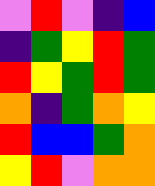[["violet", "red", "violet", "indigo", "blue"], ["indigo", "green", "yellow", "red", "green"], ["red", "yellow", "green", "red", "green"], ["orange", "indigo", "green", "orange", "yellow"], ["red", "blue", "blue", "green", "orange"], ["yellow", "red", "violet", "orange", "orange"]]